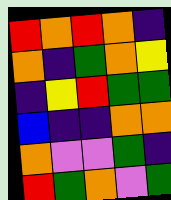[["red", "orange", "red", "orange", "indigo"], ["orange", "indigo", "green", "orange", "yellow"], ["indigo", "yellow", "red", "green", "green"], ["blue", "indigo", "indigo", "orange", "orange"], ["orange", "violet", "violet", "green", "indigo"], ["red", "green", "orange", "violet", "green"]]